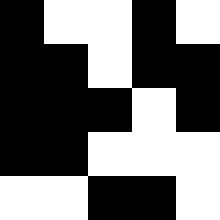[["black", "white", "white", "black", "white"], ["black", "black", "white", "black", "black"], ["black", "black", "black", "white", "black"], ["black", "black", "white", "white", "white"], ["white", "white", "black", "black", "white"]]